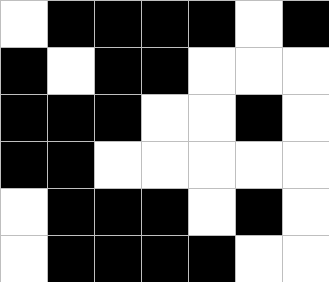[["white", "black", "black", "black", "black", "white", "black"], ["black", "white", "black", "black", "white", "white", "white"], ["black", "black", "black", "white", "white", "black", "white"], ["black", "black", "white", "white", "white", "white", "white"], ["white", "black", "black", "black", "white", "black", "white"], ["white", "black", "black", "black", "black", "white", "white"]]